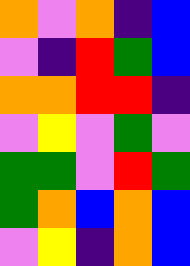[["orange", "violet", "orange", "indigo", "blue"], ["violet", "indigo", "red", "green", "blue"], ["orange", "orange", "red", "red", "indigo"], ["violet", "yellow", "violet", "green", "violet"], ["green", "green", "violet", "red", "green"], ["green", "orange", "blue", "orange", "blue"], ["violet", "yellow", "indigo", "orange", "blue"]]